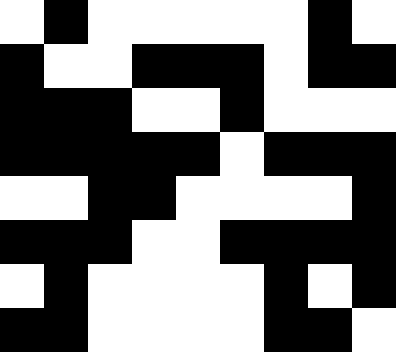[["white", "black", "white", "white", "white", "white", "white", "black", "white"], ["black", "white", "white", "black", "black", "black", "white", "black", "black"], ["black", "black", "black", "white", "white", "black", "white", "white", "white"], ["black", "black", "black", "black", "black", "white", "black", "black", "black"], ["white", "white", "black", "black", "white", "white", "white", "white", "black"], ["black", "black", "black", "white", "white", "black", "black", "black", "black"], ["white", "black", "white", "white", "white", "white", "black", "white", "black"], ["black", "black", "white", "white", "white", "white", "black", "black", "white"]]